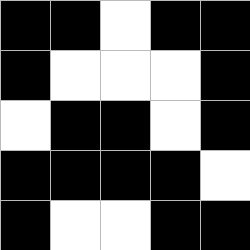[["black", "black", "white", "black", "black"], ["black", "white", "white", "white", "black"], ["white", "black", "black", "white", "black"], ["black", "black", "black", "black", "white"], ["black", "white", "white", "black", "black"]]